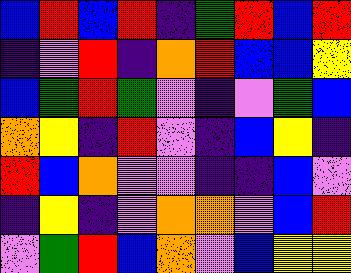[["blue", "red", "blue", "red", "indigo", "green", "red", "blue", "red"], ["indigo", "violet", "red", "indigo", "orange", "red", "blue", "blue", "yellow"], ["blue", "green", "red", "green", "violet", "indigo", "violet", "green", "blue"], ["orange", "yellow", "indigo", "red", "violet", "indigo", "blue", "yellow", "indigo"], ["red", "blue", "orange", "violet", "violet", "indigo", "indigo", "blue", "violet"], ["indigo", "yellow", "indigo", "violet", "orange", "orange", "violet", "blue", "red"], ["violet", "green", "red", "blue", "orange", "violet", "blue", "yellow", "yellow"]]